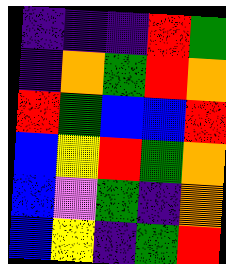[["indigo", "indigo", "indigo", "red", "green"], ["indigo", "orange", "green", "red", "orange"], ["red", "green", "blue", "blue", "red"], ["blue", "yellow", "red", "green", "orange"], ["blue", "violet", "green", "indigo", "orange"], ["blue", "yellow", "indigo", "green", "red"]]